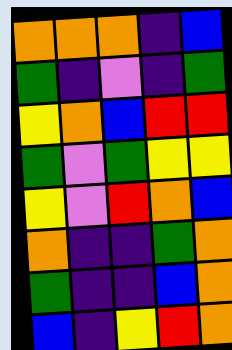[["orange", "orange", "orange", "indigo", "blue"], ["green", "indigo", "violet", "indigo", "green"], ["yellow", "orange", "blue", "red", "red"], ["green", "violet", "green", "yellow", "yellow"], ["yellow", "violet", "red", "orange", "blue"], ["orange", "indigo", "indigo", "green", "orange"], ["green", "indigo", "indigo", "blue", "orange"], ["blue", "indigo", "yellow", "red", "orange"]]